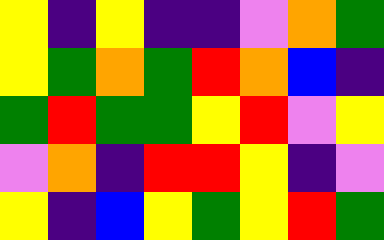[["yellow", "indigo", "yellow", "indigo", "indigo", "violet", "orange", "green"], ["yellow", "green", "orange", "green", "red", "orange", "blue", "indigo"], ["green", "red", "green", "green", "yellow", "red", "violet", "yellow"], ["violet", "orange", "indigo", "red", "red", "yellow", "indigo", "violet"], ["yellow", "indigo", "blue", "yellow", "green", "yellow", "red", "green"]]